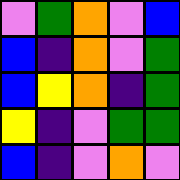[["violet", "green", "orange", "violet", "blue"], ["blue", "indigo", "orange", "violet", "green"], ["blue", "yellow", "orange", "indigo", "green"], ["yellow", "indigo", "violet", "green", "green"], ["blue", "indigo", "violet", "orange", "violet"]]